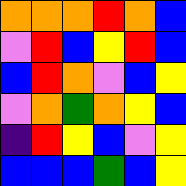[["orange", "orange", "orange", "red", "orange", "blue"], ["violet", "red", "blue", "yellow", "red", "blue"], ["blue", "red", "orange", "violet", "blue", "yellow"], ["violet", "orange", "green", "orange", "yellow", "blue"], ["indigo", "red", "yellow", "blue", "violet", "yellow"], ["blue", "blue", "blue", "green", "blue", "yellow"]]